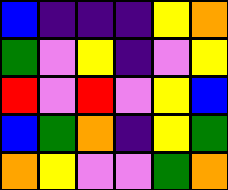[["blue", "indigo", "indigo", "indigo", "yellow", "orange"], ["green", "violet", "yellow", "indigo", "violet", "yellow"], ["red", "violet", "red", "violet", "yellow", "blue"], ["blue", "green", "orange", "indigo", "yellow", "green"], ["orange", "yellow", "violet", "violet", "green", "orange"]]